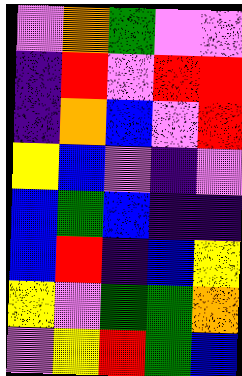[["violet", "orange", "green", "violet", "violet"], ["indigo", "red", "violet", "red", "red"], ["indigo", "orange", "blue", "violet", "red"], ["yellow", "blue", "violet", "indigo", "violet"], ["blue", "green", "blue", "indigo", "indigo"], ["blue", "red", "indigo", "blue", "yellow"], ["yellow", "violet", "green", "green", "orange"], ["violet", "yellow", "red", "green", "blue"]]